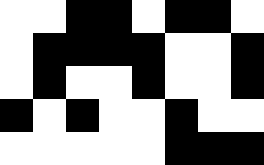[["white", "white", "black", "black", "white", "black", "black", "white"], ["white", "black", "black", "black", "black", "white", "white", "black"], ["white", "black", "white", "white", "black", "white", "white", "black"], ["black", "white", "black", "white", "white", "black", "white", "white"], ["white", "white", "white", "white", "white", "black", "black", "black"]]